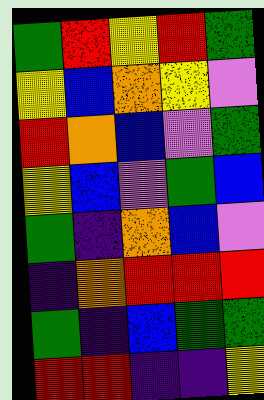[["green", "red", "yellow", "red", "green"], ["yellow", "blue", "orange", "yellow", "violet"], ["red", "orange", "blue", "violet", "green"], ["yellow", "blue", "violet", "green", "blue"], ["green", "indigo", "orange", "blue", "violet"], ["indigo", "orange", "red", "red", "red"], ["green", "indigo", "blue", "green", "green"], ["red", "red", "indigo", "indigo", "yellow"]]